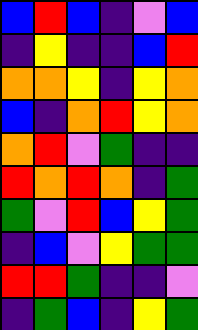[["blue", "red", "blue", "indigo", "violet", "blue"], ["indigo", "yellow", "indigo", "indigo", "blue", "red"], ["orange", "orange", "yellow", "indigo", "yellow", "orange"], ["blue", "indigo", "orange", "red", "yellow", "orange"], ["orange", "red", "violet", "green", "indigo", "indigo"], ["red", "orange", "red", "orange", "indigo", "green"], ["green", "violet", "red", "blue", "yellow", "green"], ["indigo", "blue", "violet", "yellow", "green", "green"], ["red", "red", "green", "indigo", "indigo", "violet"], ["indigo", "green", "blue", "indigo", "yellow", "green"]]